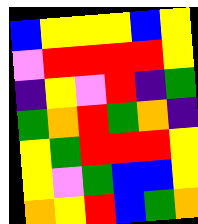[["blue", "yellow", "yellow", "yellow", "blue", "yellow"], ["violet", "red", "red", "red", "red", "yellow"], ["indigo", "yellow", "violet", "red", "indigo", "green"], ["green", "orange", "red", "green", "orange", "indigo"], ["yellow", "green", "red", "red", "red", "yellow"], ["yellow", "violet", "green", "blue", "blue", "yellow"], ["orange", "yellow", "red", "blue", "green", "orange"]]